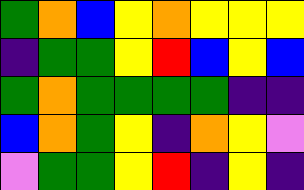[["green", "orange", "blue", "yellow", "orange", "yellow", "yellow", "yellow"], ["indigo", "green", "green", "yellow", "red", "blue", "yellow", "blue"], ["green", "orange", "green", "green", "green", "green", "indigo", "indigo"], ["blue", "orange", "green", "yellow", "indigo", "orange", "yellow", "violet"], ["violet", "green", "green", "yellow", "red", "indigo", "yellow", "indigo"]]